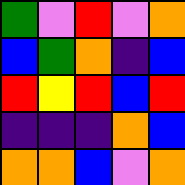[["green", "violet", "red", "violet", "orange"], ["blue", "green", "orange", "indigo", "blue"], ["red", "yellow", "red", "blue", "red"], ["indigo", "indigo", "indigo", "orange", "blue"], ["orange", "orange", "blue", "violet", "orange"]]